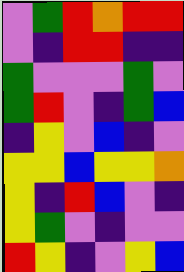[["violet", "green", "red", "orange", "red", "red"], ["violet", "indigo", "red", "red", "indigo", "indigo"], ["green", "violet", "violet", "violet", "green", "violet"], ["green", "red", "violet", "indigo", "green", "blue"], ["indigo", "yellow", "violet", "blue", "indigo", "violet"], ["yellow", "yellow", "blue", "yellow", "yellow", "orange"], ["yellow", "indigo", "red", "blue", "violet", "indigo"], ["yellow", "green", "violet", "indigo", "violet", "violet"], ["red", "yellow", "indigo", "violet", "yellow", "blue"]]